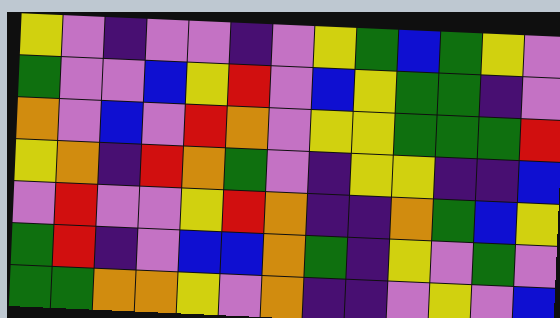[["yellow", "violet", "indigo", "violet", "violet", "indigo", "violet", "yellow", "green", "blue", "green", "yellow", "violet"], ["green", "violet", "violet", "blue", "yellow", "red", "violet", "blue", "yellow", "green", "green", "indigo", "violet"], ["orange", "violet", "blue", "violet", "red", "orange", "violet", "yellow", "yellow", "green", "green", "green", "red"], ["yellow", "orange", "indigo", "red", "orange", "green", "violet", "indigo", "yellow", "yellow", "indigo", "indigo", "blue"], ["violet", "red", "violet", "violet", "yellow", "red", "orange", "indigo", "indigo", "orange", "green", "blue", "yellow"], ["green", "red", "indigo", "violet", "blue", "blue", "orange", "green", "indigo", "yellow", "violet", "green", "violet"], ["green", "green", "orange", "orange", "yellow", "violet", "orange", "indigo", "indigo", "violet", "yellow", "violet", "blue"]]